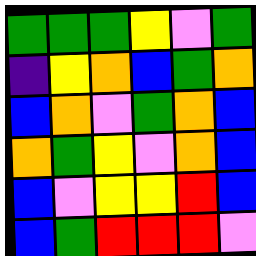[["green", "green", "green", "yellow", "violet", "green"], ["indigo", "yellow", "orange", "blue", "green", "orange"], ["blue", "orange", "violet", "green", "orange", "blue"], ["orange", "green", "yellow", "violet", "orange", "blue"], ["blue", "violet", "yellow", "yellow", "red", "blue"], ["blue", "green", "red", "red", "red", "violet"]]